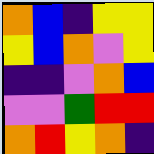[["orange", "blue", "indigo", "yellow", "yellow"], ["yellow", "blue", "orange", "violet", "yellow"], ["indigo", "indigo", "violet", "orange", "blue"], ["violet", "violet", "green", "red", "red"], ["orange", "red", "yellow", "orange", "indigo"]]